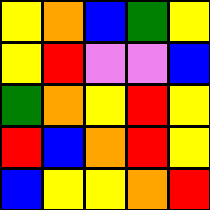[["yellow", "orange", "blue", "green", "yellow"], ["yellow", "red", "violet", "violet", "blue"], ["green", "orange", "yellow", "red", "yellow"], ["red", "blue", "orange", "red", "yellow"], ["blue", "yellow", "yellow", "orange", "red"]]